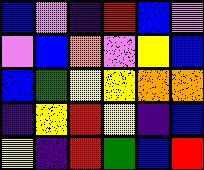[["blue", "violet", "indigo", "red", "blue", "violet"], ["violet", "blue", "orange", "violet", "yellow", "blue"], ["blue", "green", "yellow", "yellow", "orange", "orange"], ["indigo", "yellow", "red", "yellow", "indigo", "blue"], ["yellow", "indigo", "red", "green", "blue", "red"]]